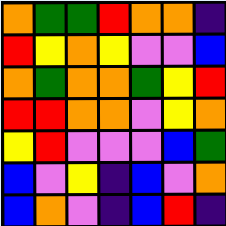[["orange", "green", "green", "red", "orange", "orange", "indigo"], ["red", "yellow", "orange", "yellow", "violet", "violet", "blue"], ["orange", "green", "orange", "orange", "green", "yellow", "red"], ["red", "red", "orange", "orange", "violet", "yellow", "orange"], ["yellow", "red", "violet", "violet", "violet", "blue", "green"], ["blue", "violet", "yellow", "indigo", "blue", "violet", "orange"], ["blue", "orange", "violet", "indigo", "blue", "red", "indigo"]]